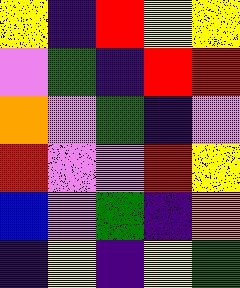[["yellow", "indigo", "red", "yellow", "yellow"], ["violet", "green", "indigo", "red", "red"], ["orange", "violet", "green", "indigo", "violet"], ["red", "violet", "violet", "red", "yellow"], ["blue", "violet", "green", "indigo", "orange"], ["indigo", "yellow", "indigo", "yellow", "green"]]